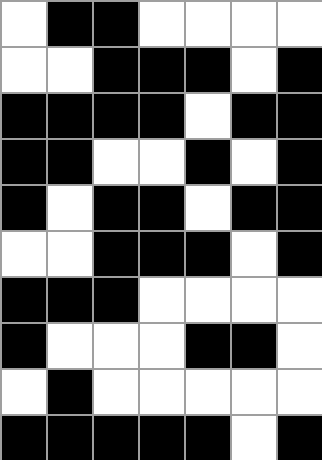[["white", "black", "black", "white", "white", "white", "white"], ["white", "white", "black", "black", "black", "white", "black"], ["black", "black", "black", "black", "white", "black", "black"], ["black", "black", "white", "white", "black", "white", "black"], ["black", "white", "black", "black", "white", "black", "black"], ["white", "white", "black", "black", "black", "white", "black"], ["black", "black", "black", "white", "white", "white", "white"], ["black", "white", "white", "white", "black", "black", "white"], ["white", "black", "white", "white", "white", "white", "white"], ["black", "black", "black", "black", "black", "white", "black"]]